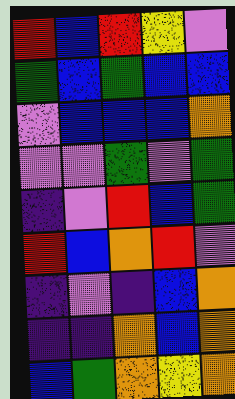[["red", "blue", "red", "yellow", "violet"], ["green", "blue", "green", "blue", "blue"], ["violet", "blue", "blue", "blue", "orange"], ["violet", "violet", "green", "violet", "green"], ["indigo", "violet", "red", "blue", "green"], ["red", "blue", "orange", "red", "violet"], ["indigo", "violet", "indigo", "blue", "orange"], ["indigo", "indigo", "orange", "blue", "orange"], ["blue", "green", "orange", "yellow", "orange"]]